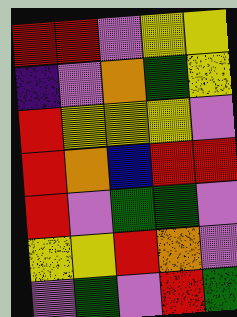[["red", "red", "violet", "yellow", "yellow"], ["indigo", "violet", "orange", "green", "yellow"], ["red", "yellow", "yellow", "yellow", "violet"], ["red", "orange", "blue", "red", "red"], ["red", "violet", "green", "green", "violet"], ["yellow", "yellow", "red", "orange", "violet"], ["violet", "green", "violet", "red", "green"]]